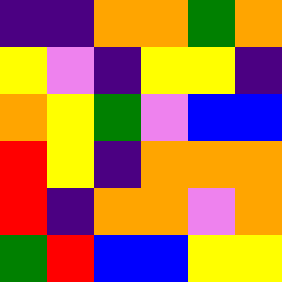[["indigo", "indigo", "orange", "orange", "green", "orange"], ["yellow", "violet", "indigo", "yellow", "yellow", "indigo"], ["orange", "yellow", "green", "violet", "blue", "blue"], ["red", "yellow", "indigo", "orange", "orange", "orange"], ["red", "indigo", "orange", "orange", "violet", "orange"], ["green", "red", "blue", "blue", "yellow", "yellow"]]